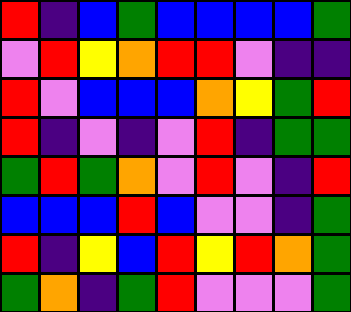[["red", "indigo", "blue", "green", "blue", "blue", "blue", "blue", "green"], ["violet", "red", "yellow", "orange", "red", "red", "violet", "indigo", "indigo"], ["red", "violet", "blue", "blue", "blue", "orange", "yellow", "green", "red"], ["red", "indigo", "violet", "indigo", "violet", "red", "indigo", "green", "green"], ["green", "red", "green", "orange", "violet", "red", "violet", "indigo", "red"], ["blue", "blue", "blue", "red", "blue", "violet", "violet", "indigo", "green"], ["red", "indigo", "yellow", "blue", "red", "yellow", "red", "orange", "green"], ["green", "orange", "indigo", "green", "red", "violet", "violet", "violet", "green"]]